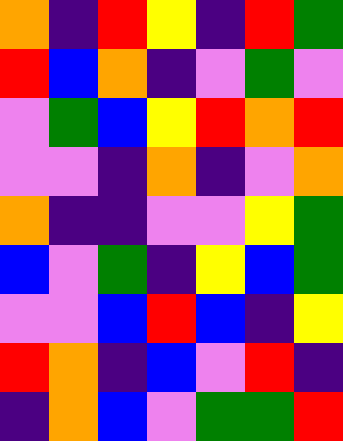[["orange", "indigo", "red", "yellow", "indigo", "red", "green"], ["red", "blue", "orange", "indigo", "violet", "green", "violet"], ["violet", "green", "blue", "yellow", "red", "orange", "red"], ["violet", "violet", "indigo", "orange", "indigo", "violet", "orange"], ["orange", "indigo", "indigo", "violet", "violet", "yellow", "green"], ["blue", "violet", "green", "indigo", "yellow", "blue", "green"], ["violet", "violet", "blue", "red", "blue", "indigo", "yellow"], ["red", "orange", "indigo", "blue", "violet", "red", "indigo"], ["indigo", "orange", "blue", "violet", "green", "green", "red"]]